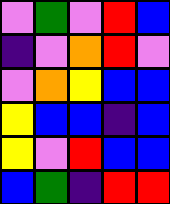[["violet", "green", "violet", "red", "blue"], ["indigo", "violet", "orange", "red", "violet"], ["violet", "orange", "yellow", "blue", "blue"], ["yellow", "blue", "blue", "indigo", "blue"], ["yellow", "violet", "red", "blue", "blue"], ["blue", "green", "indigo", "red", "red"]]